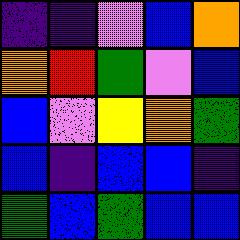[["indigo", "indigo", "violet", "blue", "orange"], ["orange", "red", "green", "violet", "blue"], ["blue", "violet", "yellow", "orange", "green"], ["blue", "indigo", "blue", "blue", "indigo"], ["green", "blue", "green", "blue", "blue"]]